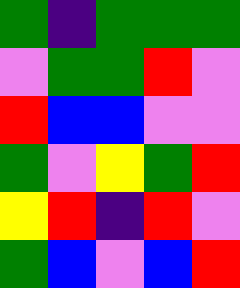[["green", "indigo", "green", "green", "green"], ["violet", "green", "green", "red", "violet"], ["red", "blue", "blue", "violet", "violet"], ["green", "violet", "yellow", "green", "red"], ["yellow", "red", "indigo", "red", "violet"], ["green", "blue", "violet", "blue", "red"]]